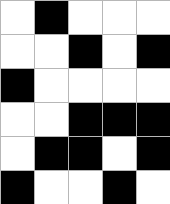[["white", "black", "white", "white", "white"], ["white", "white", "black", "white", "black"], ["black", "white", "white", "white", "white"], ["white", "white", "black", "black", "black"], ["white", "black", "black", "white", "black"], ["black", "white", "white", "black", "white"]]